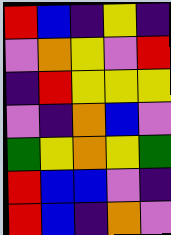[["red", "blue", "indigo", "yellow", "indigo"], ["violet", "orange", "yellow", "violet", "red"], ["indigo", "red", "yellow", "yellow", "yellow"], ["violet", "indigo", "orange", "blue", "violet"], ["green", "yellow", "orange", "yellow", "green"], ["red", "blue", "blue", "violet", "indigo"], ["red", "blue", "indigo", "orange", "violet"]]